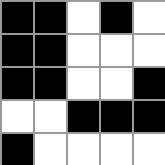[["black", "black", "white", "black", "white"], ["black", "black", "white", "white", "white"], ["black", "black", "white", "white", "black"], ["white", "white", "black", "black", "black"], ["black", "white", "white", "white", "white"]]